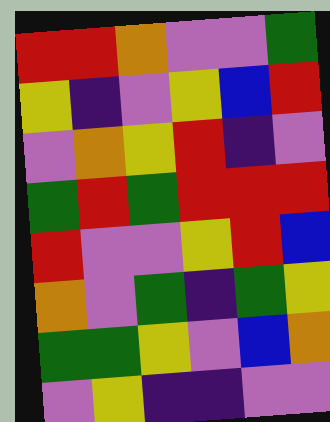[["red", "red", "orange", "violet", "violet", "green"], ["yellow", "indigo", "violet", "yellow", "blue", "red"], ["violet", "orange", "yellow", "red", "indigo", "violet"], ["green", "red", "green", "red", "red", "red"], ["red", "violet", "violet", "yellow", "red", "blue"], ["orange", "violet", "green", "indigo", "green", "yellow"], ["green", "green", "yellow", "violet", "blue", "orange"], ["violet", "yellow", "indigo", "indigo", "violet", "violet"]]